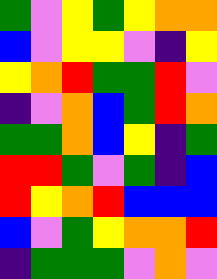[["green", "violet", "yellow", "green", "yellow", "orange", "orange"], ["blue", "violet", "yellow", "yellow", "violet", "indigo", "yellow"], ["yellow", "orange", "red", "green", "green", "red", "violet"], ["indigo", "violet", "orange", "blue", "green", "red", "orange"], ["green", "green", "orange", "blue", "yellow", "indigo", "green"], ["red", "red", "green", "violet", "green", "indigo", "blue"], ["red", "yellow", "orange", "red", "blue", "blue", "blue"], ["blue", "violet", "green", "yellow", "orange", "orange", "red"], ["indigo", "green", "green", "green", "violet", "orange", "violet"]]